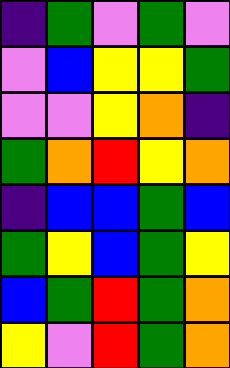[["indigo", "green", "violet", "green", "violet"], ["violet", "blue", "yellow", "yellow", "green"], ["violet", "violet", "yellow", "orange", "indigo"], ["green", "orange", "red", "yellow", "orange"], ["indigo", "blue", "blue", "green", "blue"], ["green", "yellow", "blue", "green", "yellow"], ["blue", "green", "red", "green", "orange"], ["yellow", "violet", "red", "green", "orange"]]